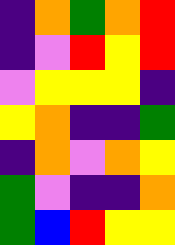[["indigo", "orange", "green", "orange", "red"], ["indigo", "violet", "red", "yellow", "red"], ["violet", "yellow", "yellow", "yellow", "indigo"], ["yellow", "orange", "indigo", "indigo", "green"], ["indigo", "orange", "violet", "orange", "yellow"], ["green", "violet", "indigo", "indigo", "orange"], ["green", "blue", "red", "yellow", "yellow"]]